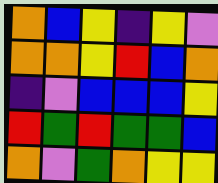[["orange", "blue", "yellow", "indigo", "yellow", "violet"], ["orange", "orange", "yellow", "red", "blue", "orange"], ["indigo", "violet", "blue", "blue", "blue", "yellow"], ["red", "green", "red", "green", "green", "blue"], ["orange", "violet", "green", "orange", "yellow", "yellow"]]